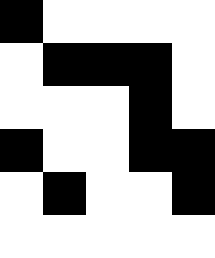[["black", "white", "white", "white", "white"], ["white", "black", "black", "black", "white"], ["white", "white", "white", "black", "white"], ["black", "white", "white", "black", "black"], ["white", "black", "white", "white", "black"], ["white", "white", "white", "white", "white"]]